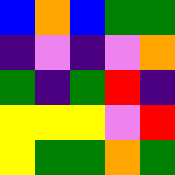[["blue", "orange", "blue", "green", "green"], ["indigo", "violet", "indigo", "violet", "orange"], ["green", "indigo", "green", "red", "indigo"], ["yellow", "yellow", "yellow", "violet", "red"], ["yellow", "green", "green", "orange", "green"]]